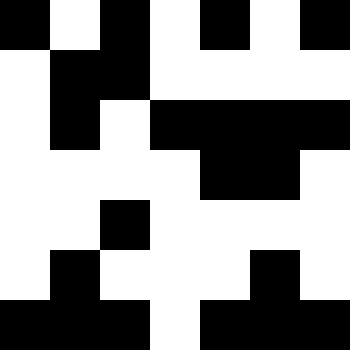[["black", "white", "black", "white", "black", "white", "black"], ["white", "black", "black", "white", "white", "white", "white"], ["white", "black", "white", "black", "black", "black", "black"], ["white", "white", "white", "white", "black", "black", "white"], ["white", "white", "black", "white", "white", "white", "white"], ["white", "black", "white", "white", "white", "black", "white"], ["black", "black", "black", "white", "black", "black", "black"]]